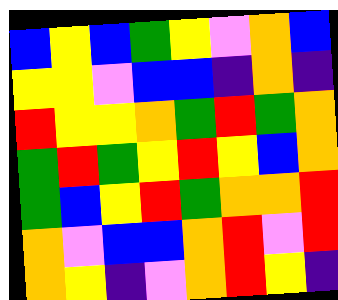[["blue", "yellow", "blue", "green", "yellow", "violet", "orange", "blue"], ["yellow", "yellow", "violet", "blue", "blue", "indigo", "orange", "indigo"], ["red", "yellow", "yellow", "orange", "green", "red", "green", "orange"], ["green", "red", "green", "yellow", "red", "yellow", "blue", "orange"], ["green", "blue", "yellow", "red", "green", "orange", "orange", "red"], ["orange", "violet", "blue", "blue", "orange", "red", "violet", "red"], ["orange", "yellow", "indigo", "violet", "orange", "red", "yellow", "indigo"]]